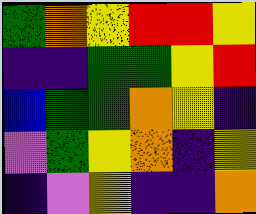[["green", "orange", "yellow", "red", "red", "yellow"], ["indigo", "indigo", "green", "green", "yellow", "red"], ["blue", "green", "green", "orange", "yellow", "indigo"], ["violet", "green", "yellow", "orange", "indigo", "yellow"], ["indigo", "violet", "yellow", "indigo", "indigo", "orange"]]